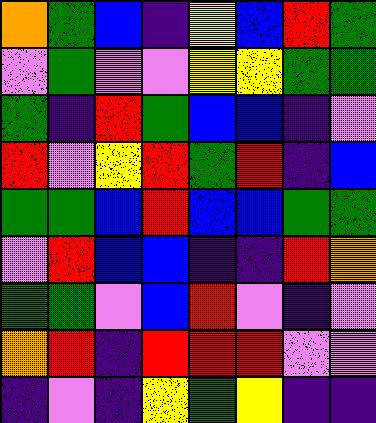[["orange", "green", "blue", "indigo", "yellow", "blue", "red", "green"], ["violet", "green", "violet", "violet", "yellow", "yellow", "green", "green"], ["green", "indigo", "red", "green", "blue", "blue", "indigo", "violet"], ["red", "violet", "yellow", "red", "green", "red", "indigo", "blue"], ["green", "green", "blue", "red", "blue", "blue", "green", "green"], ["violet", "red", "blue", "blue", "indigo", "indigo", "red", "orange"], ["green", "green", "violet", "blue", "red", "violet", "indigo", "violet"], ["orange", "red", "indigo", "red", "red", "red", "violet", "violet"], ["indigo", "violet", "indigo", "yellow", "green", "yellow", "indigo", "indigo"]]